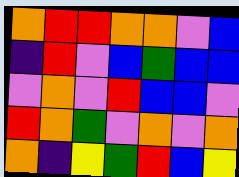[["orange", "red", "red", "orange", "orange", "violet", "blue"], ["indigo", "red", "violet", "blue", "green", "blue", "blue"], ["violet", "orange", "violet", "red", "blue", "blue", "violet"], ["red", "orange", "green", "violet", "orange", "violet", "orange"], ["orange", "indigo", "yellow", "green", "red", "blue", "yellow"]]